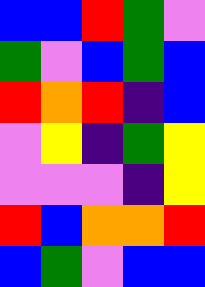[["blue", "blue", "red", "green", "violet"], ["green", "violet", "blue", "green", "blue"], ["red", "orange", "red", "indigo", "blue"], ["violet", "yellow", "indigo", "green", "yellow"], ["violet", "violet", "violet", "indigo", "yellow"], ["red", "blue", "orange", "orange", "red"], ["blue", "green", "violet", "blue", "blue"]]